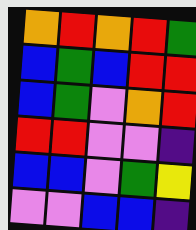[["orange", "red", "orange", "red", "green"], ["blue", "green", "blue", "red", "red"], ["blue", "green", "violet", "orange", "red"], ["red", "red", "violet", "violet", "indigo"], ["blue", "blue", "violet", "green", "yellow"], ["violet", "violet", "blue", "blue", "indigo"]]